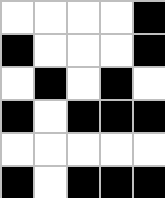[["white", "white", "white", "white", "black"], ["black", "white", "white", "white", "black"], ["white", "black", "white", "black", "white"], ["black", "white", "black", "black", "black"], ["white", "white", "white", "white", "white"], ["black", "white", "black", "black", "black"]]